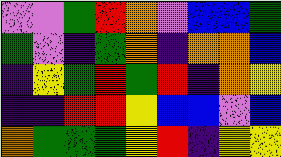[["violet", "violet", "green", "red", "orange", "violet", "blue", "blue", "green"], ["green", "violet", "indigo", "green", "orange", "indigo", "orange", "orange", "blue"], ["indigo", "yellow", "green", "red", "green", "red", "indigo", "orange", "yellow"], ["indigo", "indigo", "red", "red", "yellow", "blue", "blue", "violet", "blue"], ["orange", "green", "green", "green", "yellow", "red", "indigo", "yellow", "yellow"]]